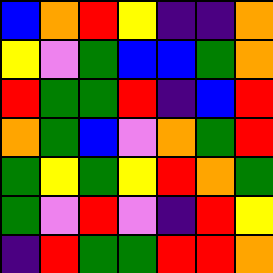[["blue", "orange", "red", "yellow", "indigo", "indigo", "orange"], ["yellow", "violet", "green", "blue", "blue", "green", "orange"], ["red", "green", "green", "red", "indigo", "blue", "red"], ["orange", "green", "blue", "violet", "orange", "green", "red"], ["green", "yellow", "green", "yellow", "red", "orange", "green"], ["green", "violet", "red", "violet", "indigo", "red", "yellow"], ["indigo", "red", "green", "green", "red", "red", "orange"]]